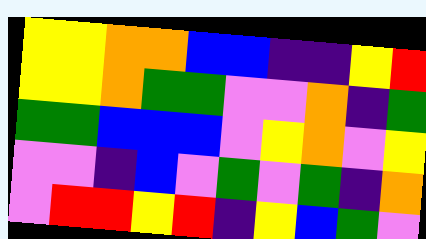[["yellow", "yellow", "orange", "orange", "blue", "blue", "indigo", "indigo", "yellow", "red"], ["yellow", "yellow", "orange", "green", "green", "violet", "violet", "orange", "indigo", "green"], ["green", "green", "blue", "blue", "blue", "violet", "yellow", "orange", "violet", "yellow"], ["violet", "violet", "indigo", "blue", "violet", "green", "violet", "green", "indigo", "orange"], ["violet", "red", "red", "yellow", "red", "indigo", "yellow", "blue", "green", "violet"]]